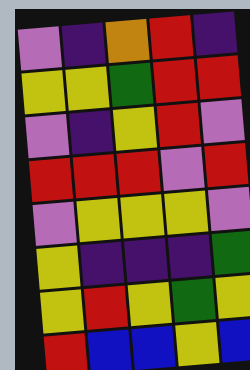[["violet", "indigo", "orange", "red", "indigo"], ["yellow", "yellow", "green", "red", "red"], ["violet", "indigo", "yellow", "red", "violet"], ["red", "red", "red", "violet", "red"], ["violet", "yellow", "yellow", "yellow", "violet"], ["yellow", "indigo", "indigo", "indigo", "green"], ["yellow", "red", "yellow", "green", "yellow"], ["red", "blue", "blue", "yellow", "blue"]]